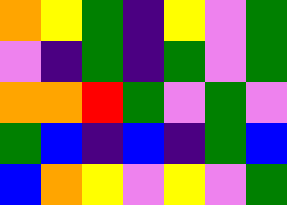[["orange", "yellow", "green", "indigo", "yellow", "violet", "green"], ["violet", "indigo", "green", "indigo", "green", "violet", "green"], ["orange", "orange", "red", "green", "violet", "green", "violet"], ["green", "blue", "indigo", "blue", "indigo", "green", "blue"], ["blue", "orange", "yellow", "violet", "yellow", "violet", "green"]]